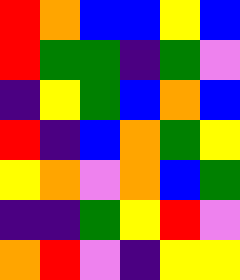[["red", "orange", "blue", "blue", "yellow", "blue"], ["red", "green", "green", "indigo", "green", "violet"], ["indigo", "yellow", "green", "blue", "orange", "blue"], ["red", "indigo", "blue", "orange", "green", "yellow"], ["yellow", "orange", "violet", "orange", "blue", "green"], ["indigo", "indigo", "green", "yellow", "red", "violet"], ["orange", "red", "violet", "indigo", "yellow", "yellow"]]